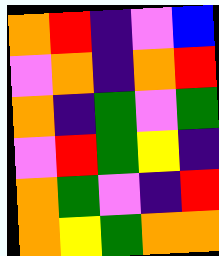[["orange", "red", "indigo", "violet", "blue"], ["violet", "orange", "indigo", "orange", "red"], ["orange", "indigo", "green", "violet", "green"], ["violet", "red", "green", "yellow", "indigo"], ["orange", "green", "violet", "indigo", "red"], ["orange", "yellow", "green", "orange", "orange"]]